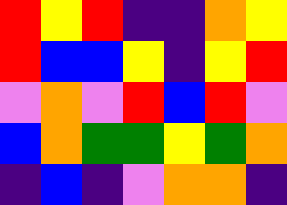[["red", "yellow", "red", "indigo", "indigo", "orange", "yellow"], ["red", "blue", "blue", "yellow", "indigo", "yellow", "red"], ["violet", "orange", "violet", "red", "blue", "red", "violet"], ["blue", "orange", "green", "green", "yellow", "green", "orange"], ["indigo", "blue", "indigo", "violet", "orange", "orange", "indigo"]]